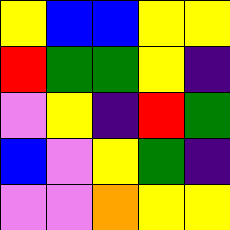[["yellow", "blue", "blue", "yellow", "yellow"], ["red", "green", "green", "yellow", "indigo"], ["violet", "yellow", "indigo", "red", "green"], ["blue", "violet", "yellow", "green", "indigo"], ["violet", "violet", "orange", "yellow", "yellow"]]